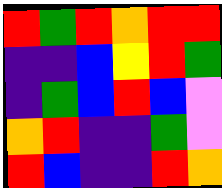[["red", "green", "red", "orange", "red", "red"], ["indigo", "indigo", "blue", "yellow", "red", "green"], ["indigo", "green", "blue", "red", "blue", "violet"], ["orange", "red", "indigo", "indigo", "green", "violet"], ["red", "blue", "indigo", "indigo", "red", "orange"]]